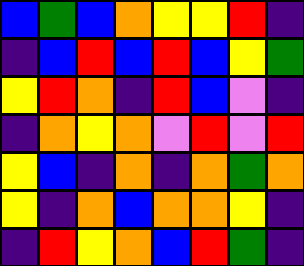[["blue", "green", "blue", "orange", "yellow", "yellow", "red", "indigo"], ["indigo", "blue", "red", "blue", "red", "blue", "yellow", "green"], ["yellow", "red", "orange", "indigo", "red", "blue", "violet", "indigo"], ["indigo", "orange", "yellow", "orange", "violet", "red", "violet", "red"], ["yellow", "blue", "indigo", "orange", "indigo", "orange", "green", "orange"], ["yellow", "indigo", "orange", "blue", "orange", "orange", "yellow", "indigo"], ["indigo", "red", "yellow", "orange", "blue", "red", "green", "indigo"]]